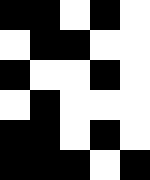[["black", "black", "white", "black", "white"], ["white", "black", "black", "white", "white"], ["black", "white", "white", "black", "white"], ["white", "black", "white", "white", "white"], ["black", "black", "white", "black", "white"], ["black", "black", "black", "white", "black"]]